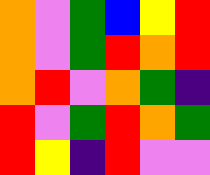[["orange", "violet", "green", "blue", "yellow", "red"], ["orange", "violet", "green", "red", "orange", "red"], ["orange", "red", "violet", "orange", "green", "indigo"], ["red", "violet", "green", "red", "orange", "green"], ["red", "yellow", "indigo", "red", "violet", "violet"]]